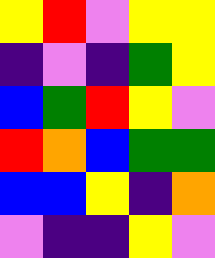[["yellow", "red", "violet", "yellow", "yellow"], ["indigo", "violet", "indigo", "green", "yellow"], ["blue", "green", "red", "yellow", "violet"], ["red", "orange", "blue", "green", "green"], ["blue", "blue", "yellow", "indigo", "orange"], ["violet", "indigo", "indigo", "yellow", "violet"]]